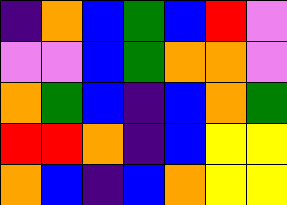[["indigo", "orange", "blue", "green", "blue", "red", "violet"], ["violet", "violet", "blue", "green", "orange", "orange", "violet"], ["orange", "green", "blue", "indigo", "blue", "orange", "green"], ["red", "red", "orange", "indigo", "blue", "yellow", "yellow"], ["orange", "blue", "indigo", "blue", "orange", "yellow", "yellow"]]